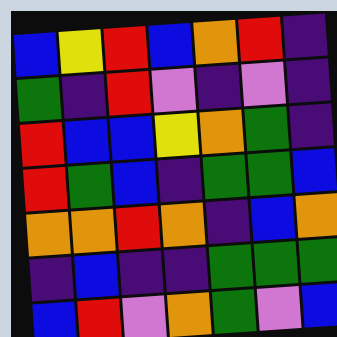[["blue", "yellow", "red", "blue", "orange", "red", "indigo"], ["green", "indigo", "red", "violet", "indigo", "violet", "indigo"], ["red", "blue", "blue", "yellow", "orange", "green", "indigo"], ["red", "green", "blue", "indigo", "green", "green", "blue"], ["orange", "orange", "red", "orange", "indigo", "blue", "orange"], ["indigo", "blue", "indigo", "indigo", "green", "green", "green"], ["blue", "red", "violet", "orange", "green", "violet", "blue"]]